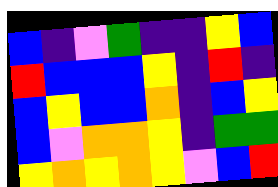[["blue", "indigo", "violet", "green", "indigo", "indigo", "yellow", "blue"], ["red", "blue", "blue", "blue", "yellow", "indigo", "red", "indigo"], ["blue", "yellow", "blue", "blue", "orange", "indigo", "blue", "yellow"], ["blue", "violet", "orange", "orange", "yellow", "indigo", "green", "green"], ["yellow", "orange", "yellow", "orange", "yellow", "violet", "blue", "red"]]